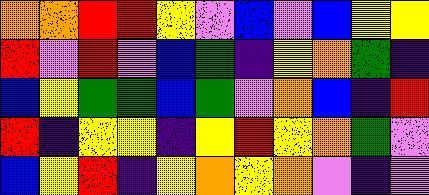[["orange", "orange", "red", "red", "yellow", "violet", "blue", "violet", "blue", "yellow", "yellow"], ["red", "violet", "red", "violet", "blue", "green", "indigo", "yellow", "orange", "green", "indigo"], ["blue", "yellow", "green", "green", "blue", "green", "violet", "orange", "blue", "indigo", "red"], ["red", "indigo", "yellow", "yellow", "indigo", "yellow", "red", "yellow", "orange", "green", "violet"], ["blue", "yellow", "red", "indigo", "yellow", "orange", "yellow", "orange", "violet", "indigo", "violet"]]